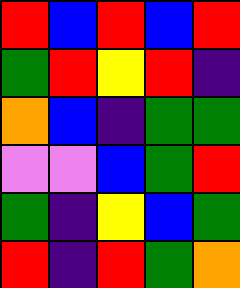[["red", "blue", "red", "blue", "red"], ["green", "red", "yellow", "red", "indigo"], ["orange", "blue", "indigo", "green", "green"], ["violet", "violet", "blue", "green", "red"], ["green", "indigo", "yellow", "blue", "green"], ["red", "indigo", "red", "green", "orange"]]